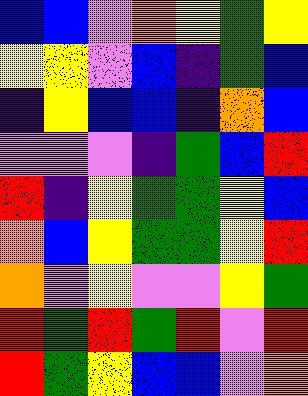[["blue", "blue", "violet", "orange", "yellow", "green", "yellow"], ["yellow", "yellow", "violet", "blue", "indigo", "green", "blue"], ["indigo", "yellow", "blue", "blue", "indigo", "orange", "blue"], ["violet", "violet", "violet", "indigo", "green", "blue", "red"], ["red", "indigo", "yellow", "green", "green", "yellow", "blue"], ["orange", "blue", "yellow", "green", "green", "yellow", "red"], ["orange", "violet", "yellow", "violet", "violet", "yellow", "green"], ["red", "green", "red", "green", "red", "violet", "red"], ["red", "green", "yellow", "blue", "blue", "violet", "orange"]]